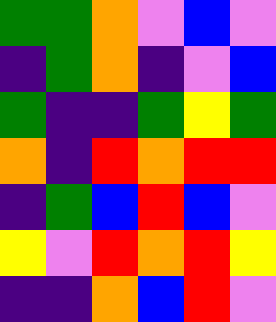[["green", "green", "orange", "violet", "blue", "violet"], ["indigo", "green", "orange", "indigo", "violet", "blue"], ["green", "indigo", "indigo", "green", "yellow", "green"], ["orange", "indigo", "red", "orange", "red", "red"], ["indigo", "green", "blue", "red", "blue", "violet"], ["yellow", "violet", "red", "orange", "red", "yellow"], ["indigo", "indigo", "orange", "blue", "red", "violet"]]